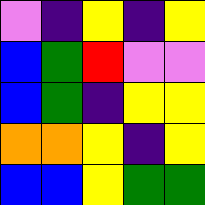[["violet", "indigo", "yellow", "indigo", "yellow"], ["blue", "green", "red", "violet", "violet"], ["blue", "green", "indigo", "yellow", "yellow"], ["orange", "orange", "yellow", "indigo", "yellow"], ["blue", "blue", "yellow", "green", "green"]]